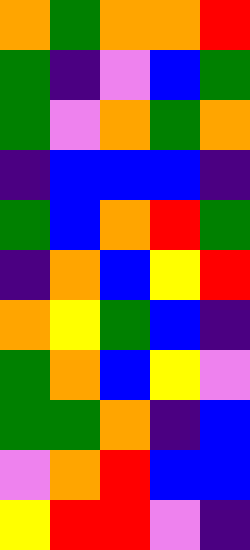[["orange", "green", "orange", "orange", "red"], ["green", "indigo", "violet", "blue", "green"], ["green", "violet", "orange", "green", "orange"], ["indigo", "blue", "blue", "blue", "indigo"], ["green", "blue", "orange", "red", "green"], ["indigo", "orange", "blue", "yellow", "red"], ["orange", "yellow", "green", "blue", "indigo"], ["green", "orange", "blue", "yellow", "violet"], ["green", "green", "orange", "indigo", "blue"], ["violet", "orange", "red", "blue", "blue"], ["yellow", "red", "red", "violet", "indigo"]]